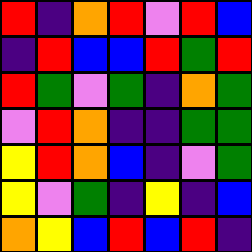[["red", "indigo", "orange", "red", "violet", "red", "blue"], ["indigo", "red", "blue", "blue", "red", "green", "red"], ["red", "green", "violet", "green", "indigo", "orange", "green"], ["violet", "red", "orange", "indigo", "indigo", "green", "green"], ["yellow", "red", "orange", "blue", "indigo", "violet", "green"], ["yellow", "violet", "green", "indigo", "yellow", "indigo", "blue"], ["orange", "yellow", "blue", "red", "blue", "red", "indigo"]]